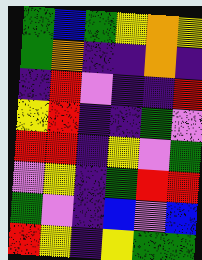[["green", "blue", "green", "yellow", "orange", "yellow"], ["green", "orange", "indigo", "indigo", "orange", "indigo"], ["indigo", "red", "violet", "indigo", "indigo", "red"], ["yellow", "red", "indigo", "indigo", "green", "violet"], ["red", "red", "indigo", "yellow", "violet", "green"], ["violet", "yellow", "indigo", "green", "red", "red"], ["green", "violet", "indigo", "blue", "violet", "blue"], ["red", "yellow", "indigo", "yellow", "green", "green"]]